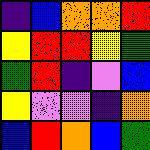[["indigo", "blue", "orange", "orange", "red"], ["yellow", "red", "red", "yellow", "green"], ["green", "red", "indigo", "violet", "blue"], ["yellow", "violet", "violet", "indigo", "orange"], ["blue", "red", "orange", "blue", "green"]]